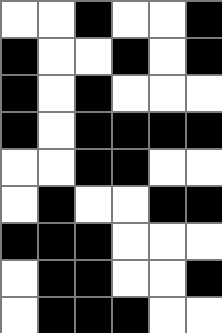[["white", "white", "black", "white", "white", "black"], ["black", "white", "white", "black", "white", "black"], ["black", "white", "black", "white", "white", "white"], ["black", "white", "black", "black", "black", "black"], ["white", "white", "black", "black", "white", "white"], ["white", "black", "white", "white", "black", "black"], ["black", "black", "black", "white", "white", "white"], ["white", "black", "black", "white", "white", "black"], ["white", "black", "black", "black", "white", "white"]]